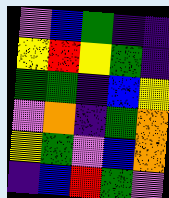[["violet", "blue", "green", "indigo", "indigo"], ["yellow", "red", "yellow", "green", "indigo"], ["green", "green", "indigo", "blue", "yellow"], ["violet", "orange", "indigo", "green", "orange"], ["yellow", "green", "violet", "blue", "orange"], ["indigo", "blue", "red", "green", "violet"]]